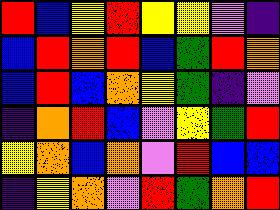[["red", "blue", "yellow", "red", "yellow", "yellow", "violet", "indigo"], ["blue", "red", "orange", "red", "blue", "green", "red", "orange"], ["blue", "red", "blue", "orange", "yellow", "green", "indigo", "violet"], ["indigo", "orange", "red", "blue", "violet", "yellow", "green", "red"], ["yellow", "orange", "blue", "orange", "violet", "red", "blue", "blue"], ["indigo", "yellow", "orange", "violet", "red", "green", "orange", "red"]]